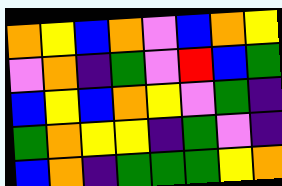[["orange", "yellow", "blue", "orange", "violet", "blue", "orange", "yellow"], ["violet", "orange", "indigo", "green", "violet", "red", "blue", "green"], ["blue", "yellow", "blue", "orange", "yellow", "violet", "green", "indigo"], ["green", "orange", "yellow", "yellow", "indigo", "green", "violet", "indigo"], ["blue", "orange", "indigo", "green", "green", "green", "yellow", "orange"]]